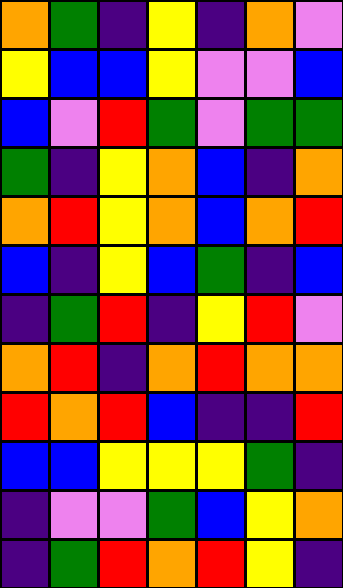[["orange", "green", "indigo", "yellow", "indigo", "orange", "violet"], ["yellow", "blue", "blue", "yellow", "violet", "violet", "blue"], ["blue", "violet", "red", "green", "violet", "green", "green"], ["green", "indigo", "yellow", "orange", "blue", "indigo", "orange"], ["orange", "red", "yellow", "orange", "blue", "orange", "red"], ["blue", "indigo", "yellow", "blue", "green", "indigo", "blue"], ["indigo", "green", "red", "indigo", "yellow", "red", "violet"], ["orange", "red", "indigo", "orange", "red", "orange", "orange"], ["red", "orange", "red", "blue", "indigo", "indigo", "red"], ["blue", "blue", "yellow", "yellow", "yellow", "green", "indigo"], ["indigo", "violet", "violet", "green", "blue", "yellow", "orange"], ["indigo", "green", "red", "orange", "red", "yellow", "indigo"]]